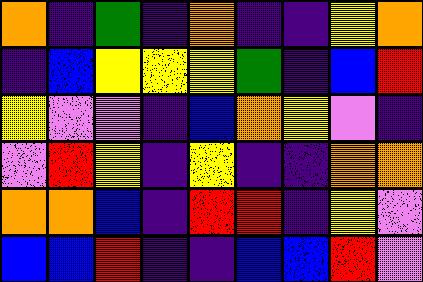[["orange", "indigo", "green", "indigo", "orange", "indigo", "indigo", "yellow", "orange"], ["indigo", "blue", "yellow", "yellow", "yellow", "green", "indigo", "blue", "red"], ["yellow", "violet", "violet", "indigo", "blue", "orange", "yellow", "violet", "indigo"], ["violet", "red", "yellow", "indigo", "yellow", "indigo", "indigo", "orange", "orange"], ["orange", "orange", "blue", "indigo", "red", "red", "indigo", "yellow", "violet"], ["blue", "blue", "red", "indigo", "indigo", "blue", "blue", "red", "violet"]]